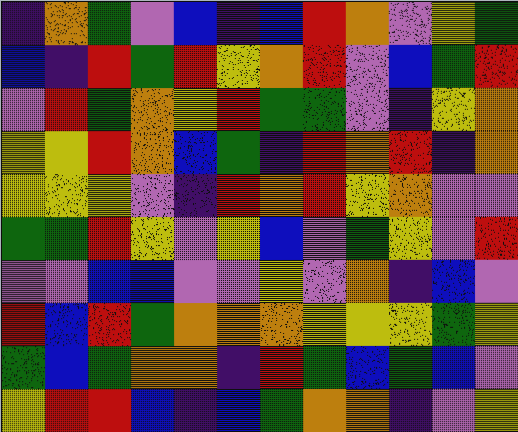[["indigo", "orange", "green", "violet", "blue", "indigo", "blue", "red", "orange", "violet", "yellow", "green"], ["blue", "indigo", "red", "green", "red", "yellow", "orange", "red", "violet", "blue", "green", "red"], ["violet", "red", "green", "orange", "yellow", "red", "green", "green", "violet", "indigo", "yellow", "orange"], ["yellow", "yellow", "red", "orange", "blue", "green", "indigo", "red", "orange", "red", "indigo", "orange"], ["yellow", "yellow", "yellow", "violet", "indigo", "red", "orange", "red", "yellow", "orange", "violet", "violet"], ["green", "green", "red", "yellow", "violet", "yellow", "blue", "violet", "green", "yellow", "violet", "red"], ["violet", "violet", "blue", "blue", "violet", "violet", "yellow", "violet", "orange", "indigo", "blue", "violet"], ["red", "blue", "red", "green", "orange", "orange", "orange", "yellow", "yellow", "yellow", "green", "yellow"], ["green", "blue", "green", "orange", "orange", "indigo", "red", "green", "blue", "green", "blue", "violet"], ["yellow", "red", "red", "blue", "indigo", "blue", "green", "orange", "orange", "indigo", "violet", "yellow"]]